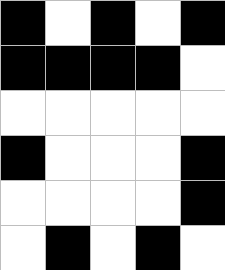[["black", "white", "black", "white", "black"], ["black", "black", "black", "black", "white"], ["white", "white", "white", "white", "white"], ["black", "white", "white", "white", "black"], ["white", "white", "white", "white", "black"], ["white", "black", "white", "black", "white"]]